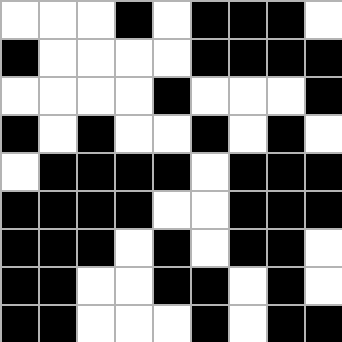[["white", "white", "white", "black", "white", "black", "black", "black", "white"], ["black", "white", "white", "white", "white", "black", "black", "black", "black"], ["white", "white", "white", "white", "black", "white", "white", "white", "black"], ["black", "white", "black", "white", "white", "black", "white", "black", "white"], ["white", "black", "black", "black", "black", "white", "black", "black", "black"], ["black", "black", "black", "black", "white", "white", "black", "black", "black"], ["black", "black", "black", "white", "black", "white", "black", "black", "white"], ["black", "black", "white", "white", "black", "black", "white", "black", "white"], ["black", "black", "white", "white", "white", "black", "white", "black", "black"]]